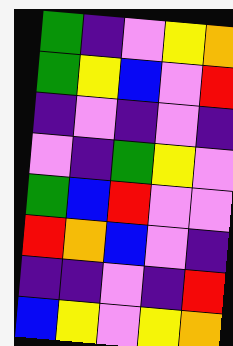[["green", "indigo", "violet", "yellow", "orange"], ["green", "yellow", "blue", "violet", "red"], ["indigo", "violet", "indigo", "violet", "indigo"], ["violet", "indigo", "green", "yellow", "violet"], ["green", "blue", "red", "violet", "violet"], ["red", "orange", "blue", "violet", "indigo"], ["indigo", "indigo", "violet", "indigo", "red"], ["blue", "yellow", "violet", "yellow", "orange"]]